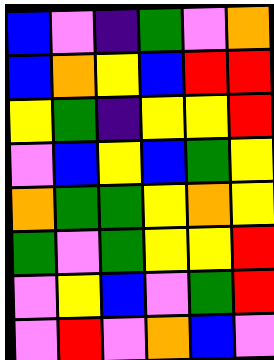[["blue", "violet", "indigo", "green", "violet", "orange"], ["blue", "orange", "yellow", "blue", "red", "red"], ["yellow", "green", "indigo", "yellow", "yellow", "red"], ["violet", "blue", "yellow", "blue", "green", "yellow"], ["orange", "green", "green", "yellow", "orange", "yellow"], ["green", "violet", "green", "yellow", "yellow", "red"], ["violet", "yellow", "blue", "violet", "green", "red"], ["violet", "red", "violet", "orange", "blue", "violet"]]